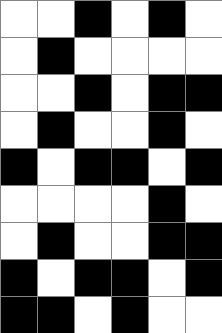[["white", "white", "black", "white", "black", "white"], ["white", "black", "white", "white", "white", "white"], ["white", "white", "black", "white", "black", "black"], ["white", "black", "white", "white", "black", "white"], ["black", "white", "black", "black", "white", "black"], ["white", "white", "white", "white", "black", "white"], ["white", "black", "white", "white", "black", "black"], ["black", "white", "black", "black", "white", "black"], ["black", "black", "white", "black", "white", "white"]]